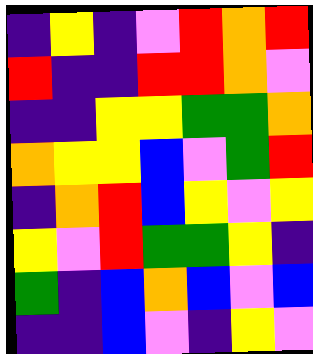[["indigo", "yellow", "indigo", "violet", "red", "orange", "red"], ["red", "indigo", "indigo", "red", "red", "orange", "violet"], ["indigo", "indigo", "yellow", "yellow", "green", "green", "orange"], ["orange", "yellow", "yellow", "blue", "violet", "green", "red"], ["indigo", "orange", "red", "blue", "yellow", "violet", "yellow"], ["yellow", "violet", "red", "green", "green", "yellow", "indigo"], ["green", "indigo", "blue", "orange", "blue", "violet", "blue"], ["indigo", "indigo", "blue", "violet", "indigo", "yellow", "violet"]]